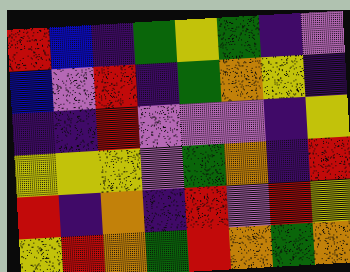[["red", "blue", "indigo", "green", "yellow", "green", "indigo", "violet"], ["blue", "violet", "red", "indigo", "green", "orange", "yellow", "indigo"], ["indigo", "indigo", "red", "violet", "violet", "violet", "indigo", "yellow"], ["yellow", "yellow", "yellow", "violet", "green", "orange", "indigo", "red"], ["red", "indigo", "orange", "indigo", "red", "violet", "red", "yellow"], ["yellow", "red", "orange", "green", "red", "orange", "green", "orange"]]